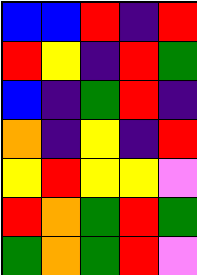[["blue", "blue", "red", "indigo", "red"], ["red", "yellow", "indigo", "red", "green"], ["blue", "indigo", "green", "red", "indigo"], ["orange", "indigo", "yellow", "indigo", "red"], ["yellow", "red", "yellow", "yellow", "violet"], ["red", "orange", "green", "red", "green"], ["green", "orange", "green", "red", "violet"]]